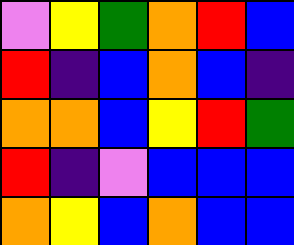[["violet", "yellow", "green", "orange", "red", "blue"], ["red", "indigo", "blue", "orange", "blue", "indigo"], ["orange", "orange", "blue", "yellow", "red", "green"], ["red", "indigo", "violet", "blue", "blue", "blue"], ["orange", "yellow", "blue", "orange", "blue", "blue"]]